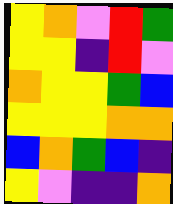[["yellow", "orange", "violet", "red", "green"], ["yellow", "yellow", "indigo", "red", "violet"], ["orange", "yellow", "yellow", "green", "blue"], ["yellow", "yellow", "yellow", "orange", "orange"], ["blue", "orange", "green", "blue", "indigo"], ["yellow", "violet", "indigo", "indigo", "orange"]]